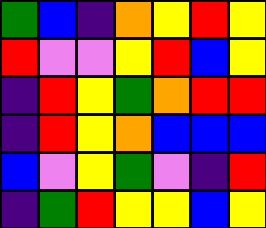[["green", "blue", "indigo", "orange", "yellow", "red", "yellow"], ["red", "violet", "violet", "yellow", "red", "blue", "yellow"], ["indigo", "red", "yellow", "green", "orange", "red", "red"], ["indigo", "red", "yellow", "orange", "blue", "blue", "blue"], ["blue", "violet", "yellow", "green", "violet", "indigo", "red"], ["indigo", "green", "red", "yellow", "yellow", "blue", "yellow"]]